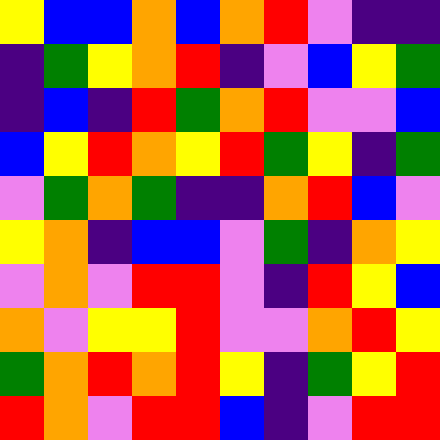[["yellow", "blue", "blue", "orange", "blue", "orange", "red", "violet", "indigo", "indigo"], ["indigo", "green", "yellow", "orange", "red", "indigo", "violet", "blue", "yellow", "green"], ["indigo", "blue", "indigo", "red", "green", "orange", "red", "violet", "violet", "blue"], ["blue", "yellow", "red", "orange", "yellow", "red", "green", "yellow", "indigo", "green"], ["violet", "green", "orange", "green", "indigo", "indigo", "orange", "red", "blue", "violet"], ["yellow", "orange", "indigo", "blue", "blue", "violet", "green", "indigo", "orange", "yellow"], ["violet", "orange", "violet", "red", "red", "violet", "indigo", "red", "yellow", "blue"], ["orange", "violet", "yellow", "yellow", "red", "violet", "violet", "orange", "red", "yellow"], ["green", "orange", "red", "orange", "red", "yellow", "indigo", "green", "yellow", "red"], ["red", "orange", "violet", "red", "red", "blue", "indigo", "violet", "red", "red"]]